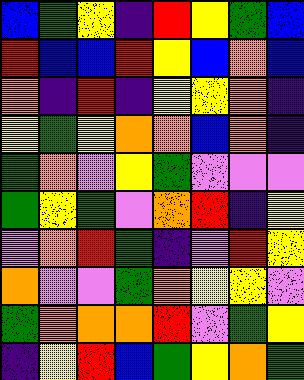[["blue", "green", "yellow", "indigo", "red", "yellow", "green", "blue"], ["red", "blue", "blue", "red", "yellow", "blue", "orange", "blue"], ["orange", "indigo", "red", "indigo", "yellow", "yellow", "orange", "indigo"], ["yellow", "green", "yellow", "orange", "orange", "blue", "orange", "indigo"], ["green", "orange", "violet", "yellow", "green", "violet", "violet", "violet"], ["green", "yellow", "green", "violet", "orange", "red", "indigo", "yellow"], ["violet", "orange", "red", "green", "indigo", "violet", "red", "yellow"], ["orange", "violet", "violet", "green", "orange", "yellow", "yellow", "violet"], ["green", "orange", "orange", "orange", "red", "violet", "green", "yellow"], ["indigo", "yellow", "red", "blue", "green", "yellow", "orange", "green"]]